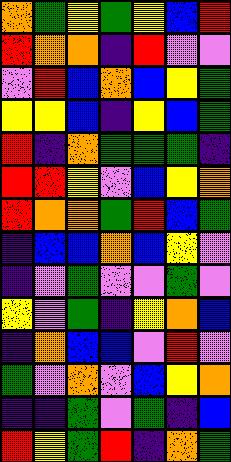[["orange", "green", "yellow", "green", "yellow", "blue", "red"], ["red", "orange", "orange", "indigo", "red", "violet", "violet"], ["violet", "red", "blue", "orange", "blue", "yellow", "green"], ["yellow", "yellow", "blue", "indigo", "yellow", "blue", "green"], ["red", "indigo", "orange", "green", "green", "green", "indigo"], ["red", "red", "yellow", "violet", "blue", "yellow", "orange"], ["red", "orange", "orange", "green", "red", "blue", "green"], ["indigo", "blue", "blue", "orange", "blue", "yellow", "violet"], ["indigo", "violet", "green", "violet", "violet", "green", "violet"], ["yellow", "violet", "green", "indigo", "yellow", "orange", "blue"], ["indigo", "orange", "blue", "blue", "violet", "red", "violet"], ["green", "violet", "orange", "violet", "blue", "yellow", "orange"], ["indigo", "indigo", "green", "violet", "green", "indigo", "blue"], ["red", "yellow", "green", "red", "indigo", "orange", "green"]]